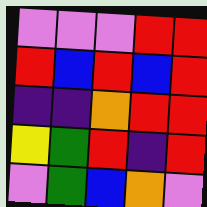[["violet", "violet", "violet", "red", "red"], ["red", "blue", "red", "blue", "red"], ["indigo", "indigo", "orange", "red", "red"], ["yellow", "green", "red", "indigo", "red"], ["violet", "green", "blue", "orange", "violet"]]